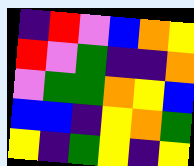[["indigo", "red", "violet", "blue", "orange", "yellow"], ["red", "violet", "green", "indigo", "indigo", "orange"], ["violet", "green", "green", "orange", "yellow", "blue"], ["blue", "blue", "indigo", "yellow", "orange", "green"], ["yellow", "indigo", "green", "yellow", "indigo", "yellow"]]